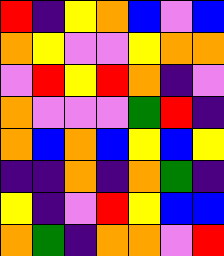[["red", "indigo", "yellow", "orange", "blue", "violet", "blue"], ["orange", "yellow", "violet", "violet", "yellow", "orange", "orange"], ["violet", "red", "yellow", "red", "orange", "indigo", "violet"], ["orange", "violet", "violet", "violet", "green", "red", "indigo"], ["orange", "blue", "orange", "blue", "yellow", "blue", "yellow"], ["indigo", "indigo", "orange", "indigo", "orange", "green", "indigo"], ["yellow", "indigo", "violet", "red", "yellow", "blue", "blue"], ["orange", "green", "indigo", "orange", "orange", "violet", "red"]]